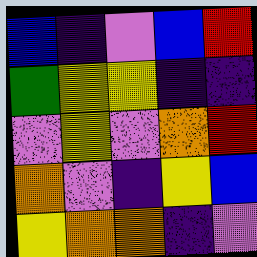[["blue", "indigo", "violet", "blue", "red"], ["green", "yellow", "yellow", "indigo", "indigo"], ["violet", "yellow", "violet", "orange", "red"], ["orange", "violet", "indigo", "yellow", "blue"], ["yellow", "orange", "orange", "indigo", "violet"]]